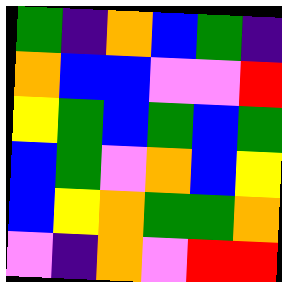[["green", "indigo", "orange", "blue", "green", "indigo"], ["orange", "blue", "blue", "violet", "violet", "red"], ["yellow", "green", "blue", "green", "blue", "green"], ["blue", "green", "violet", "orange", "blue", "yellow"], ["blue", "yellow", "orange", "green", "green", "orange"], ["violet", "indigo", "orange", "violet", "red", "red"]]